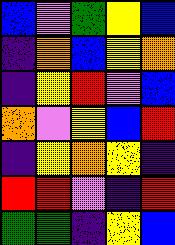[["blue", "violet", "green", "yellow", "blue"], ["indigo", "orange", "blue", "yellow", "orange"], ["indigo", "yellow", "red", "violet", "blue"], ["orange", "violet", "yellow", "blue", "red"], ["indigo", "yellow", "orange", "yellow", "indigo"], ["red", "red", "violet", "indigo", "red"], ["green", "green", "indigo", "yellow", "blue"]]